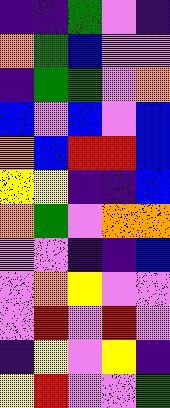[["indigo", "indigo", "green", "violet", "indigo"], ["orange", "green", "blue", "violet", "violet"], ["indigo", "green", "green", "violet", "orange"], ["blue", "violet", "blue", "violet", "blue"], ["orange", "blue", "red", "red", "blue"], ["yellow", "yellow", "indigo", "indigo", "blue"], ["orange", "green", "violet", "orange", "orange"], ["violet", "violet", "indigo", "indigo", "blue"], ["violet", "orange", "yellow", "violet", "violet"], ["violet", "red", "violet", "red", "violet"], ["indigo", "yellow", "violet", "yellow", "indigo"], ["yellow", "red", "violet", "violet", "green"]]